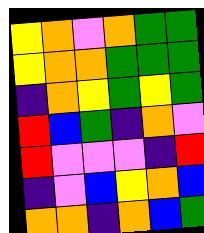[["yellow", "orange", "violet", "orange", "green", "green"], ["yellow", "orange", "orange", "green", "green", "green"], ["indigo", "orange", "yellow", "green", "yellow", "green"], ["red", "blue", "green", "indigo", "orange", "violet"], ["red", "violet", "violet", "violet", "indigo", "red"], ["indigo", "violet", "blue", "yellow", "orange", "blue"], ["orange", "orange", "indigo", "orange", "blue", "green"]]